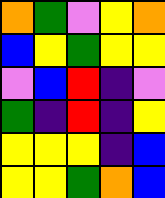[["orange", "green", "violet", "yellow", "orange"], ["blue", "yellow", "green", "yellow", "yellow"], ["violet", "blue", "red", "indigo", "violet"], ["green", "indigo", "red", "indigo", "yellow"], ["yellow", "yellow", "yellow", "indigo", "blue"], ["yellow", "yellow", "green", "orange", "blue"]]